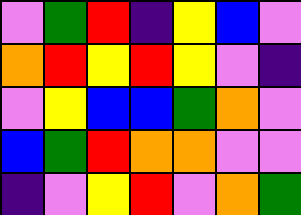[["violet", "green", "red", "indigo", "yellow", "blue", "violet"], ["orange", "red", "yellow", "red", "yellow", "violet", "indigo"], ["violet", "yellow", "blue", "blue", "green", "orange", "violet"], ["blue", "green", "red", "orange", "orange", "violet", "violet"], ["indigo", "violet", "yellow", "red", "violet", "orange", "green"]]